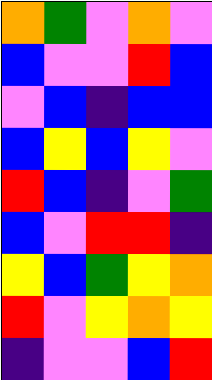[["orange", "green", "violet", "orange", "violet"], ["blue", "violet", "violet", "red", "blue"], ["violet", "blue", "indigo", "blue", "blue"], ["blue", "yellow", "blue", "yellow", "violet"], ["red", "blue", "indigo", "violet", "green"], ["blue", "violet", "red", "red", "indigo"], ["yellow", "blue", "green", "yellow", "orange"], ["red", "violet", "yellow", "orange", "yellow"], ["indigo", "violet", "violet", "blue", "red"]]